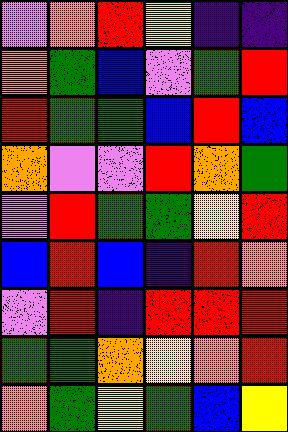[["violet", "orange", "red", "yellow", "indigo", "indigo"], ["orange", "green", "blue", "violet", "green", "red"], ["red", "green", "green", "blue", "red", "blue"], ["orange", "violet", "violet", "red", "orange", "green"], ["violet", "red", "green", "green", "yellow", "red"], ["blue", "red", "blue", "indigo", "red", "orange"], ["violet", "red", "indigo", "red", "red", "red"], ["green", "green", "orange", "yellow", "orange", "red"], ["orange", "green", "yellow", "green", "blue", "yellow"]]